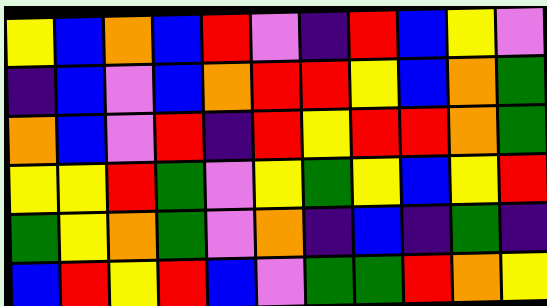[["yellow", "blue", "orange", "blue", "red", "violet", "indigo", "red", "blue", "yellow", "violet"], ["indigo", "blue", "violet", "blue", "orange", "red", "red", "yellow", "blue", "orange", "green"], ["orange", "blue", "violet", "red", "indigo", "red", "yellow", "red", "red", "orange", "green"], ["yellow", "yellow", "red", "green", "violet", "yellow", "green", "yellow", "blue", "yellow", "red"], ["green", "yellow", "orange", "green", "violet", "orange", "indigo", "blue", "indigo", "green", "indigo"], ["blue", "red", "yellow", "red", "blue", "violet", "green", "green", "red", "orange", "yellow"]]